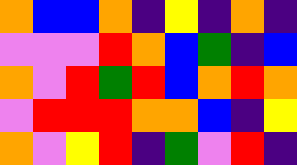[["orange", "blue", "blue", "orange", "indigo", "yellow", "indigo", "orange", "indigo"], ["violet", "violet", "violet", "red", "orange", "blue", "green", "indigo", "blue"], ["orange", "violet", "red", "green", "red", "blue", "orange", "red", "orange"], ["violet", "red", "red", "red", "orange", "orange", "blue", "indigo", "yellow"], ["orange", "violet", "yellow", "red", "indigo", "green", "violet", "red", "indigo"]]